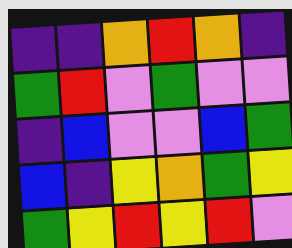[["indigo", "indigo", "orange", "red", "orange", "indigo"], ["green", "red", "violet", "green", "violet", "violet"], ["indigo", "blue", "violet", "violet", "blue", "green"], ["blue", "indigo", "yellow", "orange", "green", "yellow"], ["green", "yellow", "red", "yellow", "red", "violet"]]